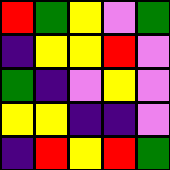[["red", "green", "yellow", "violet", "green"], ["indigo", "yellow", "yellow", "red", "violet"], ["green", "indigo", "violet", "yellow", "violet"], ["yellow", "yellow", "indigo", "indigo", "violet"], ["indigo", "red", "yellow", "red", "green"]]